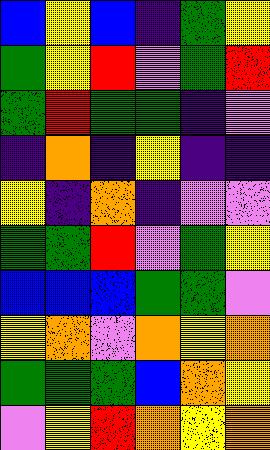[["blue", "yellow", "blue", "indigo", "green", "yellow"], ["green", "yellow", "red", "violet", "green", "red"], ["green", "red", "green", "green", "indigo", "violet"], ["indigo", "orange", "indigo", "yellow", "indigo", "indigo"], ["yellow", "indigo", "orange", "indigo", "violet", "violet"], ["green", "green", "red", "violet", "green", "yellow"], ["blue", "blue", "blue", "green", "green", "violet"], ["yellow", "orange", "violet", "orange", "yellow", "orange"], ["green", "green", "green", "blue", "orange", "yellow"], ["violet", "yellow", "red", "orange", "yellow", "orange"]]